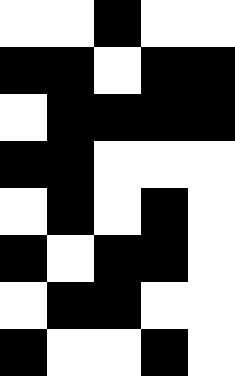[["white", "white", "black", "white", "white"], ["black", "black", "white", "black", "black"], ["white", "black", "black", "black", "black"], ["black", "black", "white", "white", "white"], ["white", "black", "white", "black", "white"], ["black", "white", "black", "black", "white"], ["white", "black", "black", "white", "white"], ["black", "white", "white", "black", "white"]]